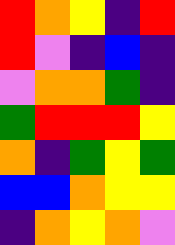[["red", "orange", "yellow", "indigo", "red"], ["red", "violet", "indigo", "blue", "indigo"], ["violet", "orange", "orange", "green", "indigo"], ["green", "red", "red", "red", "yellow"], ["orange", "indigo", "green", "yellow", "green"], ["blue", "blue", "orange", "yellow", "yellow"], ["indigo", "orange", "yellow", "orange", "violet"]]